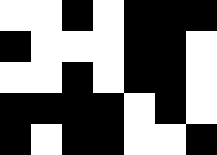[["white", "white", "black", "white", "black", "black", "black"], ["black", "white", "white", "white", "black", "black", "white"], ["white", "white", "black", "white", "black", "black", "white"], ["black", "black", "black", "black", "white", "black", "white"], ["black", "white", "black", "black", "white", "white", "black"]]